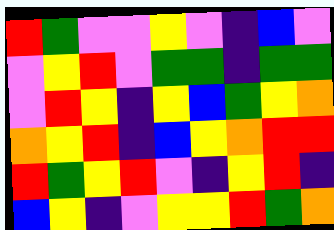[["red", "green", "violet", "violet", "yellow", "violet", "indigo", "blue", "violet"], ["violet", "yellow", "red", "violet", "green", "green", "indigo", "green", "green"], ["violet", "red", "yellow", "indigo", "yellow", "blue", "green", "yellow", "orange"], ["orange", "yellow", "red", "indigo", "blue", "yellow", "orange", "red", "red"], ["red", "green", "yellow", "red", "violet", "indigo", "yellow", "red", "indigo"], ["blue", "yellow", "indigo", "violet", "yellow", "yellow", "red", "green", "orange"]]